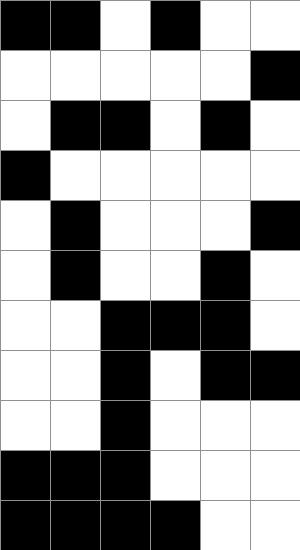[["black", "black", "white", "black", "white", "white"], ["white", "white", "white", "white", "white", "black"], ["white", "black", "black", "white", "black", "white"], ["black", "white", "white", "white", "white", "white"], ["white", "black", "white", "white", "white", "black"], ["white", "black", "white", "white", "black", "white"], ["white", "white", "black", "black", "black", "white"], ["white", "white", "black", "white", "black", "black"], ["white", "white", "black", "white", "white", "white"], ["black", "black", "black", "white", "white", "white"], ["black", "black", "black", "black", "white", "white"]]